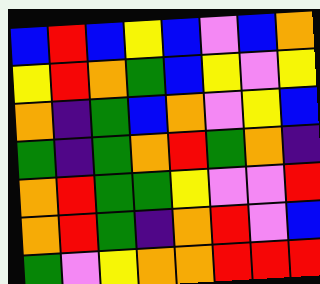[["blue", "red", "blue", "yellow", "blue", "violet", "blue", "orange"], ["yellow", "red", "orange", "green", "blue", "yellow", "violet", "yellow"], ["orange", "indigo", "green", "blue", "orange", "violet", "yellow", "blue"], ["green", "indigo", "green", "orange", "red", "green", "orange", "indigo"], ["orange", "red", "green", "green", "yellow", "violet", "violet", "red"], ["orange", "red", "green", "indigo", "orange", "red", "violet", "blue"], ["green", "violet", "yellow", "orange", "orange", "red", "red", "red"]]